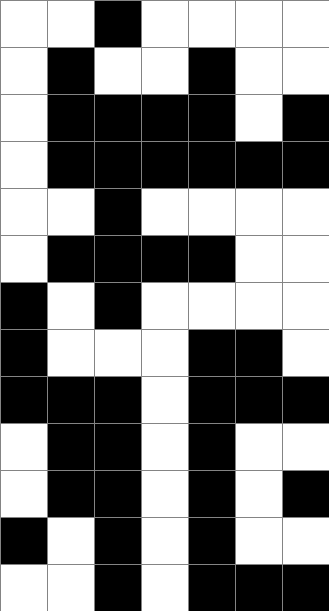[["white", "white", "black", "white", "white", "white", "white"], ["white", "black", "white", "white", "black", "white", "white"], ["white", "black", "black", "black", "black", "white", "black"], ["white", "black", "black", "black", "black", "black", "black"], ["white", "white", "black", "white", "white", "white", "white"], ["white", "black", "black", "black", "black", "white", "white"], ["black", "white", "black", "white", "white", "white", "white"], ["black", "white", "white", "white", "black", "black", "white"], ["black", "black", "black", "white", "black", "black", "black"], ["white", "black", "black", "white", "black", "white", "white"], ["white", "black", "black", "white", "black", "white", "black"], ["black", "white", "black", "white", "black", "white", "white"], ["white", "white", "black", "white", "black", "black", "black"]]